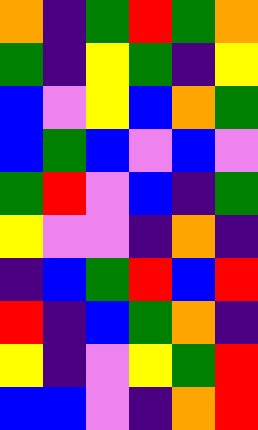[["orange", "indigo", "green", "red", "green", "orange"], ["green", "indigo", "yellow", "green", "indigo", "yellow"], ["blue", "violet", "yellow", "blue", "orange", "green"], ["blue", "green", "blue", "violet", "blue", "violet"], ["green", "red", "violet", "blue", "indigo", "green"], ["yellow", "violet", "violet", "indigo", "orange", "indigo"], ["indigo", "blue", "green", "red", "blue", "red"], ["red", "indigo", "blue", "green", "orange", "indigo"], ["yellow", "indigo", "violet", "yellow", "green", "red"], ["blue", "blue", "violet", "indigo", "orange", "red"]]